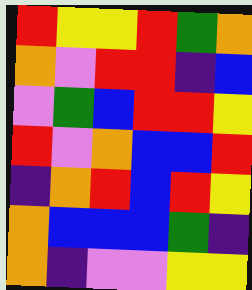[["red", "yellow", "yellow", "red", "green", "orange"], ["orange", "violet", "red", "red", "indigo", "blue"], ["violet", "green", "blue", "red", "red", "yellow"], ["red", "violet", "orange", "blue", "blue", "red"], ["indigo", "orange", "red", "blue", "red", "yellow"], ["orange", "blue", "blue", "blue", "green", "indigo"], ["orange", "indigo", "violet", "violet", "yellow", "yellow"]]